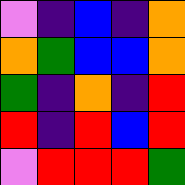[["violet", "indigo", "blue", "indigo", "orange"], ["orange", "green", "blue", "blue", "orange"], ["green", "indigo", "orange", "indigo", "red"], ["red", "indigo", "red", "blue", "red"], ["violet", "red", "red", "red", "green"]]